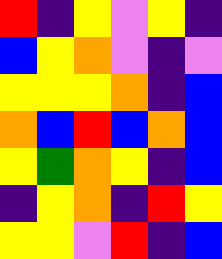[["red", "indigo", "yellow", "violet", "yellow", "indigo"], ["blue", "yellow", "orange", "violet", "indigo", "violet"], ["yellow", "yellow", "yellow", "orange", "indigo", "blue"], ["orange", "blue", "red", "blue", "orange", "blue"], ["yellow", "green", "orange", "yellow", "indigo", "blue"], ["indigo", "yellow", "orange", "indigo", "red", "yellow"], ["yellow", "yellow", "violet", "red", "indigo", "blue"]]